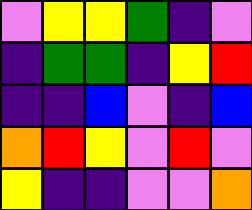[["violet", "yellow", "yellow", "green", "indigo", "violet"], ["indigo", "green", "green", "indigo", "yellow", "red"], ["indigo", "indigo", "blue", "violet", "indigo", "blue"], ["orange", "red", "yellow", "violet", "red", "violet"], ["yellow", "indigo", "indigo", "violet", "violet", "orange"]]